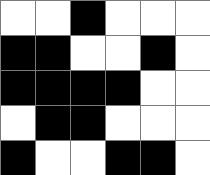[["white", "white", "black", "white", "white", "white"], ["black", "black", "white", "white", "black", "white"], ["black", "black", "black", "black", "white", "white"], ["white", "black", "black", "white", "white", "white"], ["black", "white", "white", "black", "black", "white"]]